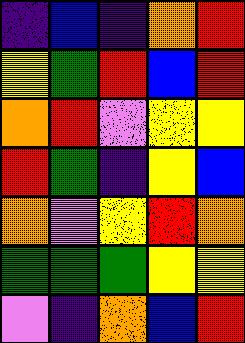[["indigo", "blue", "indigo", "orange", "red"], ["yellow", "green", "red", "blue", "red"], ["orange", "red", "violet", "yellow", "yellow"], ["red", "green", "indigo", "yellow", "blue"], ["orange", "violet", "yellow", "red", "orange"], ["green", "green", "green", "yellow", "yellow"], ["violet", "indigo", "orange", "blue", "red"]]